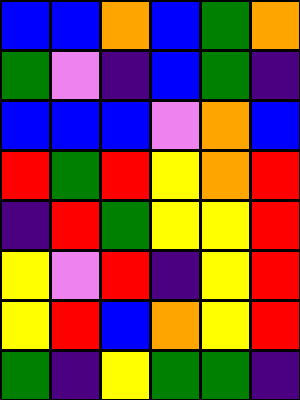[["blue", "blue", "orange", "blue", "green", "orange"], ["green", "violet", "indigo", "blue", "green", "indigo"], ["blue", "blue", "blue", "violet", "orange", "blue"], ["red", "green", "red", "yellow", "orange", "red"], ["indigo", "red", "green", "yellow", "yellow", "red"], ["yellow", "violet", "red", "indigo", "yellow", "red"], ["yellow", "red", "blue", "orange", "yellow", "red"], ["green", "indigo", "yellow", "green", "green", "indigo"]]